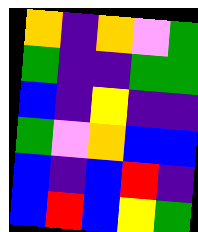[["orange", "indigo", "orange", "violet", "green"], ["green", "indigo", "indigo", "green", "green"], ["blue", "indigo", "yellow", "indigo", "indigo"], ["green", "violet", "orange", "blue", "blue"], ["blue", "indigo", "blue", "red", "indigo"], ["blue", "red", "blue", "yellow", "green"]]